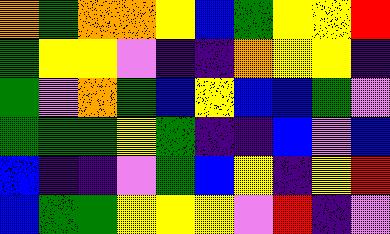[["orange", "green", "orange", "orange", "yellow", "blue", "green", "yellow", "yellow", "red"], ["green", "yellow", "yellow", "violet", "indigo", "indigo", "orange", "yellow", "yellow", "indigo"], ["green", "violet", "orange", "green", "blue", "yellow", "blue", "blue", "green", "violet"], ["green", "green", "green", "yellow", "green", "indigo", "indigo", "blue", "violet", "blue"], ["blue", "indigo", "indigo", "violet", "green", "blue", "yellow", "indigo", "yellow", "red"], ["blue", "green", "green", "yellow", "yellow", "yellow", "violet", "red", "indigo", "violet"]]